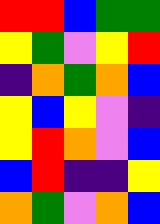[["red", "red", "blue", "green", "green"], ["yellow", "green", "violet", "yellow", "red"], ["indigo", "orange", "green", "orange", "blue"], ["yellow", "blue", "yellow", "violet", "indigo"], ["yellow", "red", "orange", "violet", "blue"], ["blue", "red", "indigo", "indigo", "yellow"], ["orange", "green", "violet", "orange", "blue"]]